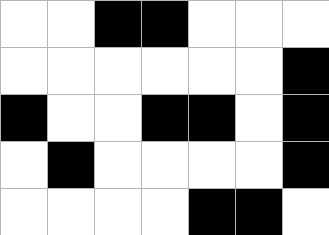[["white", "white", "black", "black", "white", "white", "white"], ["white", "white", "white", "white", "white", "white", "black"], ["black", "white", "white", "black", "black", "white", "black"], ["white", "black", "white", "white", "white", "white", "black"], ["white", "white", "white", "white", "black", "black", "white"]]